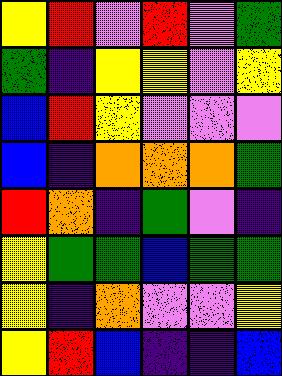[["yellow", "red", "violet", "red", "violet", "green"], ["green", "indigo", "yellow", "yellow", "violet", "yellow"], ["blue", "red", "yellow", "violet", "violet", "violet"], ["blue", "indigo", "orange", "orange", "orange", "green"], ["red", "orange", "indigo", "green", "violet", "indigo"], ["yellow", "green", "green", "blue", "green", "green"], ["yellow", "indigo", "orange", "violet", "violet", "yellow"], ["yellow", "red", "blue", "indigo", "indigo", "blue"]]